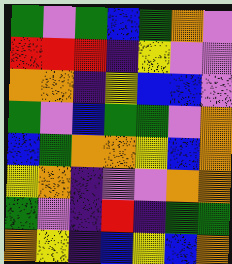[["green", "violet", "green", "blue", "green", "orange", "violet"], ["red", "red", "red", "indigo", "yellow", "violet", "violet"], ["orange", "orange", "indigo", "yellow", "blue", "blue", "violet"], ["green", "violet", "blue", "green", "green", "violet", "orange"], ["blue", "green", "orange", "orange", "yellow", "blue", "orange"], ["yellow", "orange", "indigo", "violet", "violet", "orange", "orange"], ["green", "violet", "indigo", "red", "indigo", "green", "green"], ["orange", "yellow", "indigo", "blue", "yellow", "blue", "orange"]]